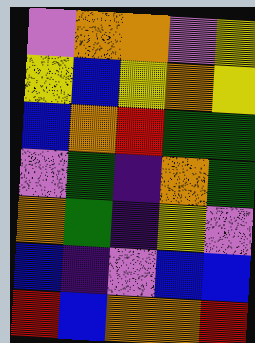[["violet", "orange", "orange", "violet", "yellow"], ["yellow", "blue", "yellow", "orange", "yellow"], ["blue", "orange", "red", "green", "green"], ["violet", "green", "indigo", "orange", "green"], ["orange", "green", "indigo", "yellow", "violet"], ["blue", "indigo", "violet", "blue", "blue"], ["red", "blue", "orange", "orange", "red"]]